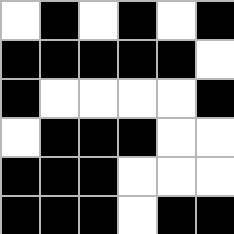[["white", "black", "white", "black", "white", "black"], ["black", "black", "black", "black", "black", "white"], ["black", "white", "white", "white", "white", "black"], ["white", "black", "black", "black", "white", "white"], ["black", "black", "black", "white", "white", "white"], ["black", "black", "black", "white", "black", "black"]]